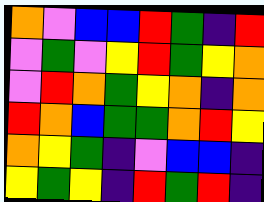[["orange", "violet", "blue", "blue", "red", "green", "indigo", "red"], ["violet", "green", "violet", "yellow", "red", "green", "yellow", "orange"], ["violet", "red", "orange", "green", "yellow", "orange", "indigo", "orange"], ["red", "orange", "blue", "green", "green", "orange", "red", "yellow"], ["orange", "yellow", "green", "indigo", "violet", "blue", "blue", "indigo"], ["yellow", "green", "yellow", "indigo", "red", "green", "red", "indigo"]]